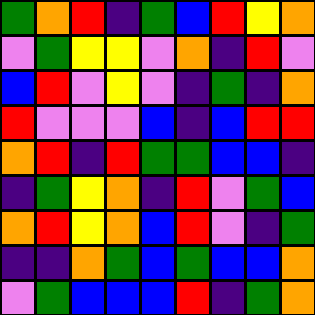[["green", "orange", "red", "indigo", "green", "blue", "red", "yellow", "orange"], ["violet", "green", "yellow", "yellow", "violet", "orange", "indigo", "red", "violet"], ["blue", "red", "violet", "yellow", "violet", "indigo", "green", "indigo", "orange"], ["red", "violet", "violet", "violet", "blue", "indigo", "blue", "red", "red"], ["orange", "red", "indigo", "red", "green", "green", "blue", "blue", "indigo"], ["indigo", "green", "yellow", "orange", "indigo", "red", "violet", "green", "blue"], ["orange", "red", "yellow", "orange", "blue", "red", "violet", "indigo", "green"], ["indigo", "indigo", "orange", "green", "blue", "green", "blue", "blue", "orange"], ["violet", "green", "blue", "blue", "blue", "red", "indigo", "green", "orange"]]